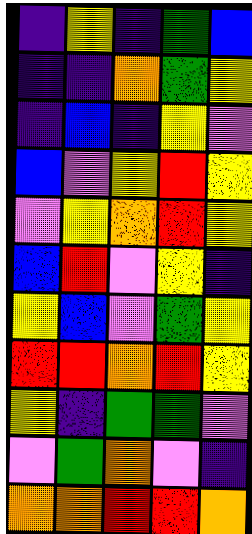[["indigo", "yellow", "indigo", "green", "blue"], ["indigo", "indigo", "orange", "green", "yellow"], ["indigo", "blue", "indigo", "yellow", "violet"], ["blue", "violet", "yellow", "red", "yellow"], ["violet", "yellow", "orange", "red", "yellow"], ["blue", "red", "violet", "yellow", "indigo"], ["yellow", "blue", "violet", "green", "yellow"], ["red", "red", "orange", "red", "yellow"], ["yellow", "indigo", "green", "green", "violet"], ["violet", "green", "orange", "violet", "indigo"], ["orange", "orange", "red", "red", "orange"]]